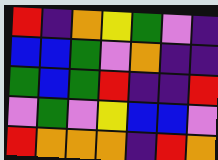[["red", "indigo", "orange", "yellow", "green", "violet", "indigo"], ["blue", "blue", "green", "violet", "orange", "indigo", "indigo"], ["green", "blue", "green", "red", "indigo", "indigo", "red"], ["violet", "green", "violet", "yellow", "blue", "blue", "violet"], ["red", "orange", "orange", "orange", "indigo", "red", "orange"]]